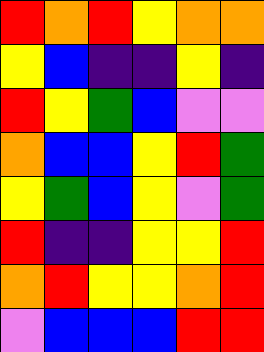[["red", "orange", "red", "yellow", "orange", "orange"], ["yellow", "blue", "indigo", "indigo", "yellow", "indigo"], ["red", "yellow", "green", "blue", "violet", "violet"], ["orange", "blue", "blue", "yellow", "red", "green"], ["yellow", "green", "blue", "yellow", "violet", "green"], ["red", "indigo", "indigo", "yellow", "yellow", "red"], ["orange", "red", "yellow", "yellow", "orange", "red"], ["violet", "blue", "blue", "blue", "red", "red"]]